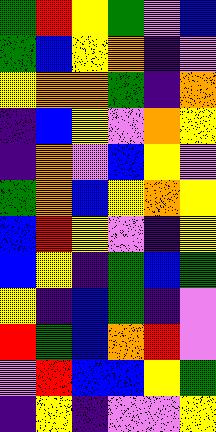[["green", "red", "yellow", "green", "violet", "blue"], ["green", "blue", "yellow", "orange", "indigo", "violet"], ["yellow", "orange", "orange", "green", "indigo", "orange"], ["indigo", "blue", "yellow", "violet", "orange", "yellow"], ["indigo", "orange", "violet", "blue", "yellow", "violet"], ["green", "orange", "blue", "yellow", "orange", "yellow"], ["blue", "red", "yellow", "violet", "indigo", "yellow"], ["blue", "yellow", "indigo", "green", "blue", "green"], ["yellow", "indigo", "blue", "green", "indigo", "violet"], ["red", "green", "blue", "orange", "red", "violet"], ["violet", "red", "blue", "blue", "yellow", "green"], ["indigo", "yellow", "indigo", "violet", "violet", "yellow"]]